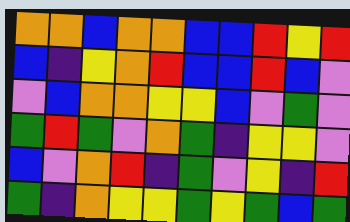[["orange", "orange", "blue", "orange", "orange", "blue", "blue", "red", "yellow", "red"], ["blue", "indigo", "yellow", "orange", "red", "blue", "blue", "red", "blue", "violet"], ["violet", "blue", "orange", "orange", "yellow", "yellow", "blue", "violet", "green", "violet"], ["green", "red", "green", "violet", "orange", "green", "indigo", "yellow", "yellow", "violet"], ["blue", "violet", "orange", "red", "indigo", "green", "violet", "yellow", "indigo", "red"], ["green", "indigo", "orange", "yellow", "yellow", "green", "yellow", "green", "blue", "green"]]